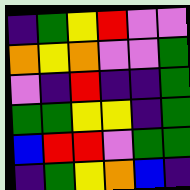[["indigo", "green", "yellow", "red", "violet", "violet"], ["orange", "yellow", "orange", "violet", "violet", "green"], ["violet", "indigo", "red", "indigo", "indigo", "green"], ["green", "green", "yellow", "yellow", "indigo", "green"], ["blue", "red", "red", "violet", "green", "green"], ["indigo", "green", "yellow", "orange", "blue", "indigo"]]